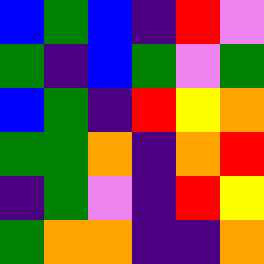[["blue", "green", "blue", "indigo", "red", "violet"], ["green", "indigo", "blue", "green", "violet", "green"], ["blue", "green", "indigo", "red", "yellow", "orange"], ["green", "green", "orange", "indigo", "orange", "red"], ["indigo", "green", "violet", "indigo", "red", "yellow"], ["green", "orange", "orange", "indigo", "indigo", "orange"]]